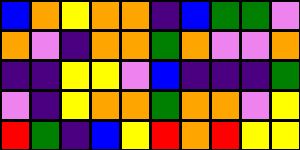[["blue", "orange", "yellow", "orange", "orange", "indigo", "blue", "green", "green", "violet"], ["orange", "violet", "indigo", "orange", "orange", "green", "orange", "violet", "violet", "orange"], ["indigo", "indigo", "yellow", "yellow", "violet", "blue", "indigo", "indigo", "indigo", "green"], ["violet", "indigo", "yellow", "orange", "orange", "green", "orange", "orange", "violet", "yellow"], ["red", "green", "indigo", "blue", "yellow", "red", "orange", "red", "yellow", "yellow"]]